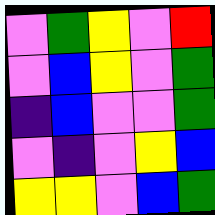[["violet", "green", "yellow", "violet", "red"], ["violet", "blue", "yellow", "violet", "green"], ["indigo", "blue", "violet", "violet", "green"], ["violet", "indigo", "violet", "yellow", "blue"], ["yellow", "yellow", "violet", "blue", "green"]]